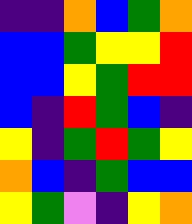[["indigo", "indigo", "orange", "blue", "green", "orange"], ["blue", "blue", "green", "yellow", "yellow", "red"], ["blue", "blue", "yellow", "green", "red", "red"], ["blue", "indigo", "red", "green", "blue", "indigo"], ["yellow", "indigo", "green", "red", "green", "yellow"], ["orange", "blue", "indigo", "green", "blue", "blue"], ["yellow", "green", "violet", "indigo", "yellow", "orange"]]